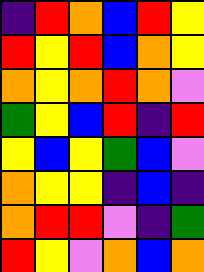[["indigo", "red", "orange", "blue", "red", "yellow"], ["red", "yellow", "red", "blue", "orange", "yellow"], ["orange", "yellow", "orange", "red", "orange", "violet"], ["green", "yellow", "blue", "red", "indigo", "red"], ["yellow", "blue", "yellow", "green", "blue", "violet"], ["orange", "yellow", "yellow", "indigo", "blue", "indigo"], ["orange", "red", "red", "violet", "indigo", "green"], ["red", "yellow", "violet", "orange", "blue", "orange"]]